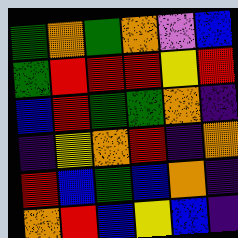[["green", "orange", "green", "orange", "violet", "blue"], ["green", "red", "red", "red", "yellow", "red"], ["blue", "red", "green", "green", "orange", "indigo"], ["indigo", "yellow", "orange", "red", "indigo", "orange"], ["red", "blue", "green", "blue", "orange", "indigo"], ["orange", "red", "blue", "yellow", "blue", "indigo"]]